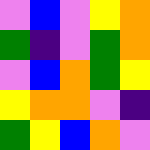[["violet", "blue", "violet", "yellow", "orange"], ["green", "indigo", "violet", "green", "orange"], ["violet", "blue", "orange", "green", "yellow"], ["yellow", "orange", "orange", "violet", "indigo"], ["green", "yellow", "blue", "orange", "violet"]]